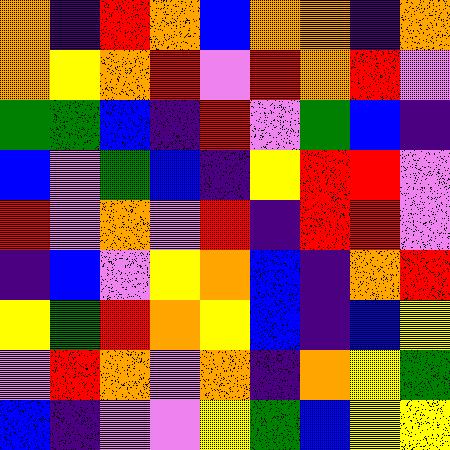[["orange", "indigo", "red", "orange", "blue", "orange", "orange", "indigo", "orange"], ["orange", "yellow", "orange", "red", "violet", "red", "orange", "red", "violet"], ["green", "green", "blue", "indigo", "red", "violet", "green", "blue", "indigo"], ["blue", "violet", "green", "blue", "indigo", "yellow", "red", "red", "violet"], ["red", "violet", "orange", "violet", "red", "indigo", "red", "red", "violet"], ["indigo", "blue", "violet", "yellow", "orange", "blue", "indigo", "orange", "red"], ["yellow", "green", "red", "orange", "yellow", "blue", "indigo", "blue", "yellow"], ["violet", "red", "orange", "violet", "orange", "indigo", "orange", "yellow", "green"], ["blue", "indigo", "violet", "violet", "yellow", "green", "blue", "yellow", "yellow"]]